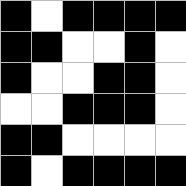[["black", "white", "black", "black", "black", "black"], ["black", "black", "white", "white", "black", "white"], ["black", "white", "white", "black", "black", "white"], ["white", "white", "black", "black", "black", "white"], ["black", "black", "white", "white", "white", "white"], ["black", "white", "black", "black", "black", "black"]]